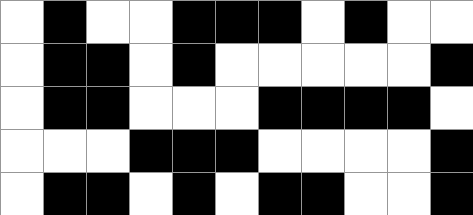[["white", "black", "white", "white", "black", "black", "black", "white", "black", "white", "white"], ["white", "black", "black", "white", "black", "white", "white", "white", "white", "white", "black"], ["white", "black", "black", "white", "white", "white", "black", "black", "black", "black", "white"], ["white", "white", "white", "black", "black", "black", "white", "white", "white", "white", "black"], ["white", "black", "black", "white", "black", "white", "black", "black", "white", "white", "black"]]